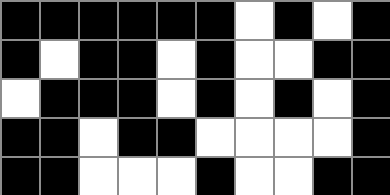[["black", "black", "black", "black", "black", "black", "white", "black", "white", "black"], ["black", "white", "black", "black", "white", "black", "white", "white", "black", "black"], ["white", "black", "black", "black", "white", "black", "white", "black", "white", "black"], ["black", "black", "white", "black", "black", "white", "white", "white", "white", "black"], ["black", "black", "white", "white", "white", "black", "white", "white", "black", "black"]]